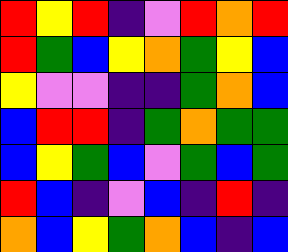[["red", "yellow", "red", "indigo", "violet", "red", "orange", "red"], ["red", "green", "blue", "yellow", "orange", "green", "yellow", "blue"], ["yellow", "violet", "violet", "indigo", "indigo", "green", "orange", "blue"], ["blue", "red", "red", "indigo", "green", "orange", "green", "green"], ["blue", "yellow", "green", "blue", "violet", "green", "blue", "green"], ["red", "blue", "indigo", "violet", "blue", "indigo", "red", "indigo"], ["orange", "blue", "yellow", "green", "orange", "blue", "indigo", "blue"]]